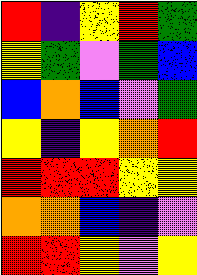[["red", "indigo", "yellow", "red", "green"], ["yellow", "green", "violet", "green", "blue"], ["blue", "orange", "blue", "violet", "green"], ["yellow", "indigo", "yellow", "orange", "red"], ["red", "red", "red", "yellow", "yellow"], ["orange", "orange", "blue", "indigo", "violet"], ["red", "red", "yellow", "violet", "yellow"]]